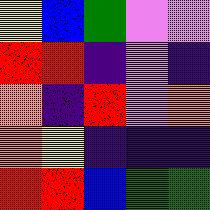[["yellow", "blue", "green", "violet", "violet"], ["red", "red", "indigo", "violet", "indigo"], ["orange", "indigo", "red", "violet", "orange"], ["orange", "yellow", "indigo", "indigo", "indigo"], ["red", "red", "blue", "green", "green"]]